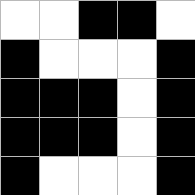[["white", "white", "black", "black", "white"], ["black", "white", "white", "white", "black"], ["black", "black", "black", "white", "black"], ["black", "black", "black", "white", "black"], ["black", "white", "white", "white", "black"]]